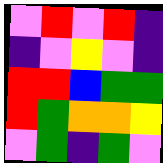[["violet", "red", "violet", "red", "indigo"], ["indigo", "violet", "yellow", "violet", "indigo"], ["red", "red", "blue", "green", "green"], ["red", "green", "orange", "orange", "yellow"], ["violet", "green", "indigo", "green", "violet"]]